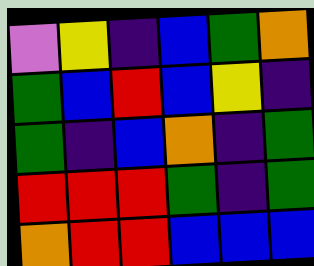[["violet", "yellow", "indigo", "blue", "green", "orange"], ["green", "blue", "red", "blue", "yellow", "indigo"], ["green", "indigo", "blue", "orange", "indigo", "green"], ["red", "red", "red", "green", "indigo", "green"], ["orange", "red", "red", "blue", "blue", "blue"]]